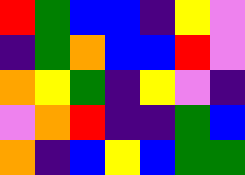[["red", "green", "blue", "blue", "indigo", "yellow", "violet"], ["indigo", "green", "orange", "blue", "blue", "red", "violet"], ["orange", "yellow", "green", "indigo", "yellow", "violet", "indigo"], ["violet", "orange", "red", "indigo", "indigo", "green", "blue"], ["orange", "indigo", "blue", "yellow", "blue", "green", "green"]]